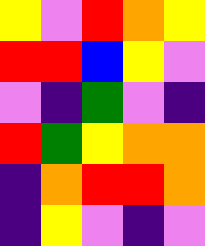[["yellow", "violet", "red", "orange", "yellow"], ["red", "red", "blue", "yellow", "violet"], ["violet", "indigo", "green", "violet", "indigo"], ["red", "green", "yellow", "orange", "orange"], ["indigo", "orange", "red", "red", "orange"], ["indigo", "yellow", "violet", "indigo", "violet"]]